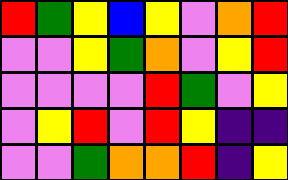[["red", "green", "yellow", "blue", "yellow", "violet", "orange", "red"], ["violet", "violet", "yellow", "green", "orange", "violet", "yellow", "red"], ["violet", "violet", "violet", "violet", "red", "green", "violet", "yellow"], ["violet", "yellow", "red", "violet", "red", "yellow", "indigo", "indigo"], ["violet", "violet", "green", "orange", "orange", "red", "indigo", "yellow"]]